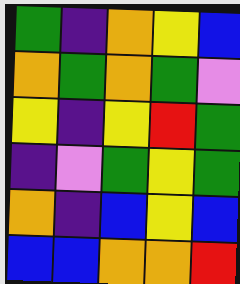[["green", "indigo", "orange", "yellow", "blue"], ["orange", "green", "orange", "green", "violet"], ["yellow", "indigo", "yellow", "red", "green"], ["indigo", "violet", "green", "yellow", "green"], ["orange", "indigo", "blue", "yellow", "blue"], ["blue", "blue", "orange", "orange", "red"]]